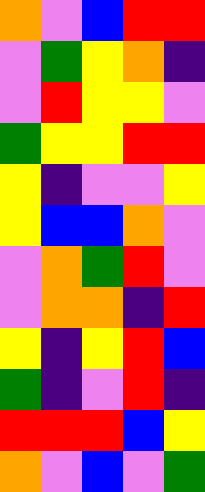[["orange", "violet", "blue", "red", "red"], ["violet", "green", "yellow", "orange", "indigo"], ["violet", "red", "yellow", "yellow", "violet"], ["green", "yellow", "yellow", "red", "red"], ["yellow", "indigo", "violet", "violet", "yellow"], ["yellow", "blue", "blue", "orange", "violet"], ["violet", "orange", "green", "red", "violet"], ["violet", "orange", "orange", "indigo", "red"], ["yellow", "indigo", "yellow", "red", "blue"], ["green", "indigo", "violet", "red", "indigo"], ["red", "red", "red", "blue", "yellow"], ["orange", "violet", "blue", "violet", "green"]]